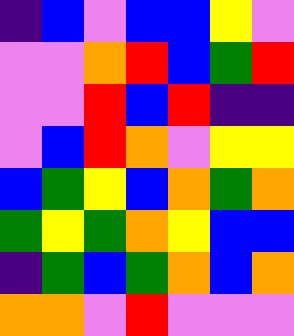[["indigo", "blue", "violet", "blue", "blue", "yellow", "violet"], ["violet", "violet", "orange", "red", "blue", "green", "red"], ["violet", "violet", "red", "blue", "red", "indigo", "indigo"], ["violet", "blue", "red", "orange", "violet", "yellow", "yellow"], ["blue", "green", "yellow", "blue", "orange", "green", "orange"], ["green", "yellow", "green", "orange", "yellow", "blue", "blue"], ["indigo", "green", "blue", "green", "orange", "blue", "orange"], ["orange", "orange", "violet", "red", "violet", "violet", "violet"]]